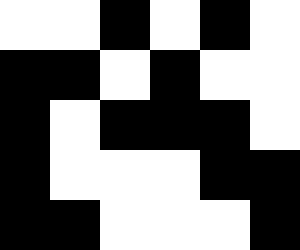[["white", "white", "black", "white", "black", "white"], ["black", "black", "white", "black", "white", "white"], ["black", "white", "black", "black", "black", "white"], ["black", "white", "white", "white", "black", "black"], ["black", "black", "white", "white", "white", "black"]]